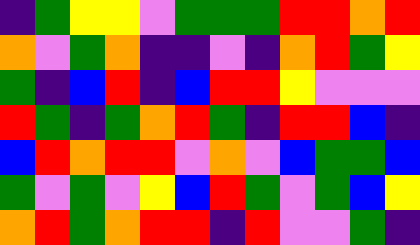[["indigo", "green", "yellow", "yellow", "violet", "green", "green", "green", "red", "red", "orange", "red"], ["orange", "violet", "green", "orange", "indigo", "indigo", "violet", "indigo", "orange", "red", "green", "yellow"], ["green", "indigo", "blue", "red", "indigo", "blue", "red", "red", "yellow", "violet", "violet", "violet"], ["red", "green", "indigo", "green", "orange", "red", "green", "indigo", "red", "red", "blue", "indigo"], ["blue", "red", "orange", "red", "red", "violet", "orange", "violet", "blue", "green", "green", "blue"], ["green", "violet", "green", "violet", "yellow", "blue", "red", "green", "violet", "green", "blue", "yellow"], ["orange", "red", "green", "orange", "red", "red", "indigo", "red", "violet", "violet", "green", "indigo"]]